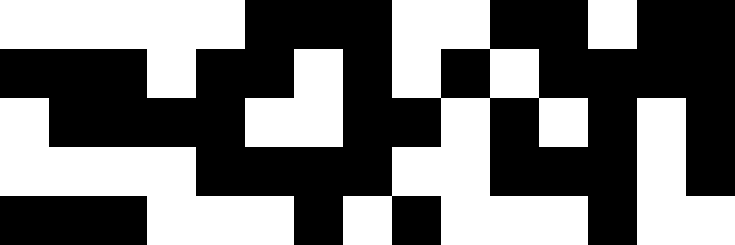[["white", "white", "white", "white", "white", "black", "black", "black", "white", "white", "black", "black", "white", "black", "black"], ["black", "black", "black", "white", "black", "black", "white", "black", "white", "black", "white", "black", "black", "black", "black"], ["white", "black", "black", "black", "black", "white", "white", "black", "black", "white", "black", "white", "black", "white", "black"], ["white", "white", "white", "white", "black", "black", "black", "black", "white", "white", "black", "black", "black", "white", "black"], ["black", "black", "black", "white", "white", "white", "black", "white", "black", "white", "white", "white", "black", "white", "white"]]